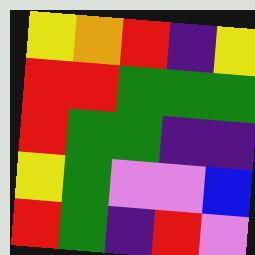[["yellow", "orange", "red", "indigo", "yellow"], ["red", "red", "green", "green", "green"], ["red", "green", "green", "indigo", "indigo"], ["yellow", "green", "violet", "violet", "blue"], ["red", "green", "indigo", "red", "violet"]]